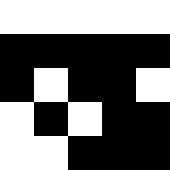[["white", "white", "white", "white", "white"], ["black", "black", "black", "black", "black"], ["black", "white", "black", "black", "white"], ["white", "black", "white", "black", "black"], ["white", "white", "black", "black", "black"]]